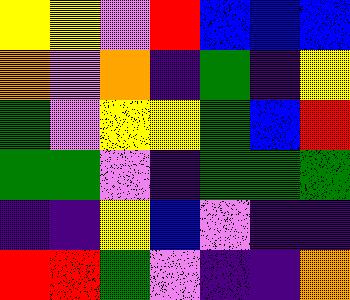[["yellow", "yellow", "violet", "red", "blue", "blue", "blue"], ["orange", "violet", "orange", "indigo", "green", "indigo", "yellow"], ["green", "violet", "yellow", "yellow", "green", "blue", "red"], ["green", "green", "violet", "indigo", "green", "green", "green"], ["indigo", "indigo", "yellow", "blue", "violet", "indigo", "indigo"], ["red", "red", "green", "violet", "indigo", "indigo", "orange"]]